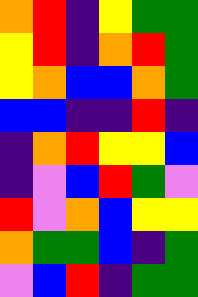[["orange", "red", "indigo", "yellow", "green", "green"], ["yellow", "red", "indigo", "orange", "red", "green"], ["yellow", "orange", "blue", "blue", "orange", "green"], ["blue", "blue", "indigo", "indigo", "red", "indigo"], ["indigo", "orange", "red", "yellow", "yellow", "blue"], ["indigo", "violet", "blue", "red", "green", "violet"], ["red", "violet", "orange", "blue", "yellow", "yellow"], ["orange", "green", "green", "blue", "indigo", "green"], ["violet", "blue", "red", "indigo", "green", "green"]]